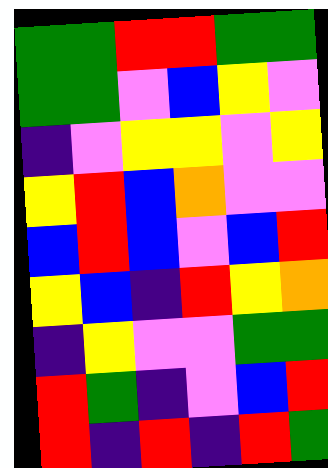[["green", "green", "red", "red", "green", "green"], ["green", "green", "violet", "blue", "yellow", "violet"], ["indigo", "violet", "yellow", "yellow", "violet", "yellow"], ["yellow", "red", "blue", "orange", "violet", "violet"], ["blue", "red", "blue", "violet", "blue", "red"], ["yellow", "blue", "indigo", "red", "yellow", "orange"], ["indigo", "yellow", "violet", "violet", "green", "green"], ["red", "green", "indigo", "violet", "blue", "red"], ["red", "indigo", "red", "indigo", "red", "green"]]